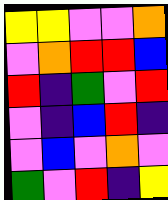[["yellow", "yellow", "violet", "violet", "orange"], ["violet", "orange", "red", "red", "blue"], ["red", "indigo", "green", "violet", "red"], ["violet", "indigo", "blue", "red", "indigo"], ["violet", "blue", "violet", "orange", "violet"], ["green", "violet", "red", "indigo", "yellow"]]